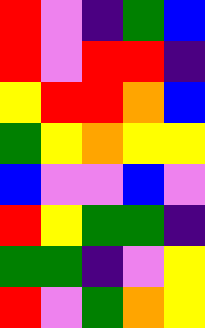[["red", "violet", "indigo", "green", "blue"], ["red", "violet", "red", "red", "indigo"], ["yellow", "red", "red", "orange", "blue"], ["green", "yellow", "orange", "yellow", "yellow"], ["blue", "violet", "violet", "blue", "violet"], ["red", "yellow", "green", "green", "indigo"], ["green", "green", "indigo", "violet", "yellow"], ["red", "violet", "green", "orange", "yellow"]]